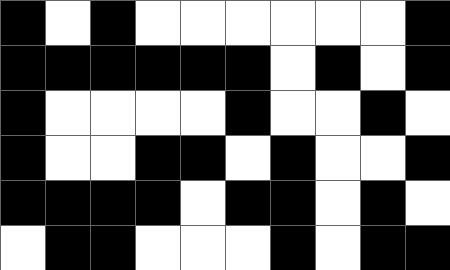[["black", "white", "black", "white", "white", "white", "white", "white", "white", "black"], ["black", "black", "black", "black", "black", "black", "white", "black", "white", "black"], ["black", "white", "white", "white", "white", "black", "white", "white", "black", "white"], ["black", "white", "white", "black", "black", "white", "black", "white", "white", "black"], ["black", "black", "black", "black", "white", "black", "black", "white", "black", "white"], ["white", "black", "black", "white", "white", "white", "black", "white", "black", "black"]]